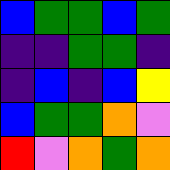[["blue", "green", "green", "blue", "green"], ["indigo", "indigo", "green", "green", "indigo"], ["indigo", "blue", "indigo", "blue", "yellow"], ["blue", "green", "green", "orange", "violet"], ["red", "violet", "orange", "green", "orange"]]